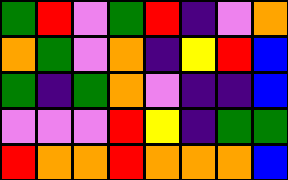[["green", "red", "violet", "green", "red", "indigo", "violet", "orange"], ["orange", "green", "violet", "orange", "indigo", "yellow", "red", "blue"], ["green", "indigo", "green", "orange", "violet", "indigo", "indigo", "blue"], ["violet", "violet", "violet", "red", "yellow", "indigo", "green", "green"], ["red", "orange", "orange", "red", "orange", "orange", "orange", "blue"]]